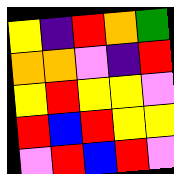[["yellow", "indigo", "red", "orange", "green"], ["orange", "orange", "violet", "indigo", "red"], ["yellow", "red", "yellow", "yellow", "violet"], ["red", "blue", "red", "yellow", "yellow"], ["violet", "red", "blue", "red", "violet"]]